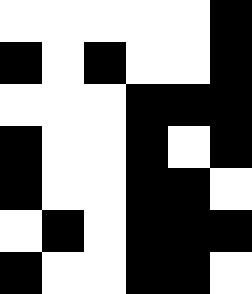[["white", "white", "white", "white", "white", "black"], ["black", "white", "black", "white", "white", "black"], ["white", "white", "white", "black", "black", "black"], ["black", "white", "white", "black", "white", "black"], ["black", "white", "white", "black", "black", "white"], ["white", "black", "white", "black", "black", "black"], ["black", "white", "white", "black", "black", "white"]]